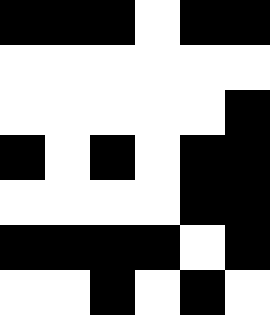[["black", "black", "black", "white", "black", "black"], ["white", "white", "white", "white", "white", "white"], ["white", "white", "white", "white", "white", "black"], ["black", "white", "black", "white", "black", "black"], ["white", "white", "white", "white", "black", "black"], ["black", "black", "black", "black", "white", "black"], ["white", "white", "black", "white", "black", "white"]]